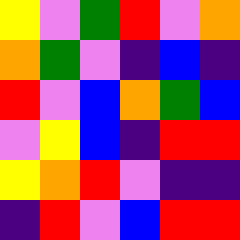[["yellow", "violet", "green", "red", "violet", "orange"], ["orange", "green", "violet", "indigo", "blue", "indigo"], ["red", "violet", "blue", "orange", "green", "blue"], ["violet", "yellow", "blue", "indigo", "red", "red"], ["yellow", "orange", "red", "violet", "indigo", "indigo"], ["indigo", "red", "violet", "blue", "red", "red"]]